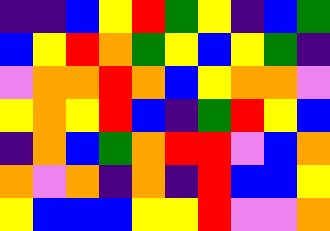[["indigo", "indigo", "blue", "yellow", "red", "green", "yellow", "indigo", "blue", "green"], ["blue", "yellow", "red", "orange", "green", "yellow", "blue", "yellow", "green", "indigo"], ["violet", "orange", "orange", "red", "orange", "blue", "yellow", "orange", "orange", "violet"], ["yellow", "orange", "yellow", "red", "blue", "indigo", "green", "red", "yellow", "blue"], ["indigo", "orange", "blue", "green", "orange", "red", "red", "violet", "blue", "orange"], ["orange", "violet", "orange", "indigo", "orange", "indigo", "red", "blue", "blue", "yellow"], ["yellow", "blue", "blue", "blue", "yellow", "yellow", "red", "violet", "violet", "orange"]]